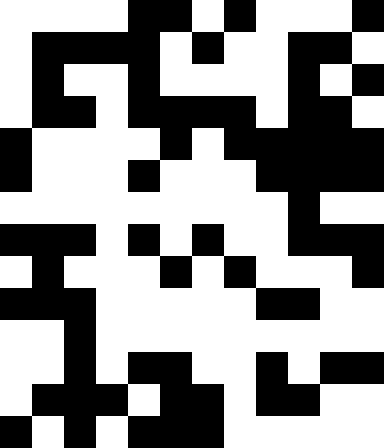[["white", "white", "white", "white", "black", "black", "white", "black", "white", "white", "white", "black"], ["white", "black", "black", "black", "black", "white", "black", "white", "white", "black", "black", "white"], ["white", "black", "white", "white", "black", "white", "white", "white", "white", "black", "white", "black"], ["white", "black", "black", "white", "black", "black", "black", "black", "white", "black", "black", "white"], ["black", "white", "white", "white", "white", "black", "white", "black", "black", "black", "black", "black"], ["black", "white", "white", "white", "black", "white", "white", "white", "black", "black", "black", "black"], ["white", "white", "white", "white", "white", "white", "white", "white", "white", "black", "white", "white"], ["black", "black", "black", "white", "black", "white", "black", "white", "white", "black", "black", "black"], ["white", "black", "white", "white", "white", "black", "white", "black", "white", "white", "white", "black"], ["black", "black", "black", "white", "white", "white", "white", "white", "black", "black", "white", "white"], ["white", "white", "black", "white", "white", "white", "white", "white", "white", "white", "white", "white"], ["white", "white", "black", "white", "black", "black", "white", "white", "black", "white", "black", "black"], ["white", "black", "black", "black", "white", "black", "black", "white", "black", "black", "white", "white"], ["black", "white", "black", "white", "black", "black", "black", "white", "white", "white", "white", "white"]]